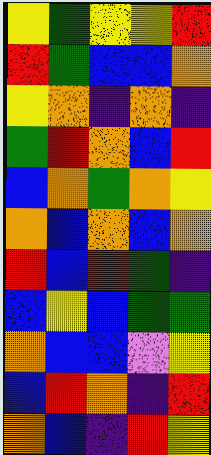[["yellow", "green", "yellow", "yellow", "red"], ["red", "green", "blue", "blue", "orange"], ["yellow", "orange", "indigo", "orange", "indigo"], ["green", "red", "orange", "blue", "red"], ["blue", "orange", "green", "orange", "yellow"], ["orange", "blue", "orange", "blue", "orange"], ["red", "blue", "red", "green", "indigo"], ["blue", "yellow", "blue", "green", "green"], ["orange", "blue", "blue", "violet", "yellow"], ["blue", "red", "orange", "indigo", "red"], ["orange", "blue", "indigo", "red", "yellow"]]